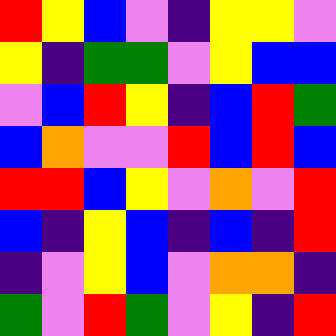[["red", "yellow", "blue", "violet", "indigo", "yellow", "yellow", "violet"], ["yellow", "indigo", "green", "green", "violet", "yellow", "blue", "blue"], ["violet", "blue", "red", "yellow", "indigo", "blue", "red", "green"], ["blue", "orange", "violet", "violet", "red", "blue", "red", "blue"], ["red", "red", "blue", "yellow", "violet", "orange", "violet", "red"], ["blue", "indigo", "yellow", "blue", "indigo", "blue", "indigo", "red"], ["indigo", "violet", "yellow", "blue", "violet", "orange", "orange", "indigo"], ["green", "violet", "red", "green", "violet", "yellow", "indigo", "red"]]